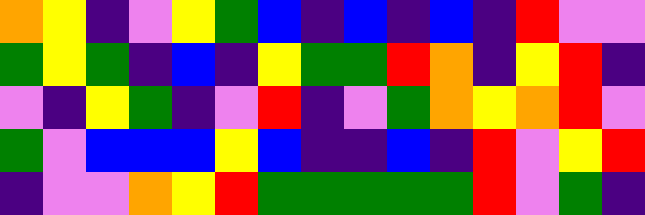[["orange", "yellow", "indigo", "violet", "yellow", "green", "blue", "indigo", "blue", "indigo", "blue", "indigo", "red", "violet", "violet"], ["green", "yellow", "green", "indigo", "blue", "indigo", "yellow", "green", "green", "red", "orange", "indigo", "yellow", "red", "indigo"], ["violet", "indigo", "yellow", "green", "indigo", "violet", "red", "indigo", "violet", "green", "orange", "yellow", "orange", "red", "violet"], ["green", "violet", "blue", "blue", "blue", "yellow", "blue", "indigo", "indigo", "blue", "indigo", "red", "violet", "yellow", "red"], ["indigo", "violet", "violet", "orange", "yellow", "red", "green", "green", "green", "green", "green", "red", "violet", "green", "indigo"]]